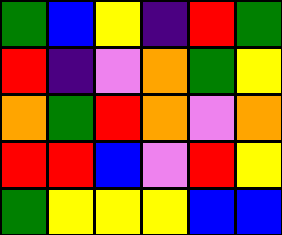[["green", "blue", "yellow", "indigo", "red", "green"], ["red", "indigo", "violet", "orange", "green", "yellow"], ["orange", "green", "red", "orange", "violet", "orange"], ["red", "red", "blue", "violet", "red", "yellow"], ["green", "yellow", "yellow", "yellow", "blue", "blue"]]